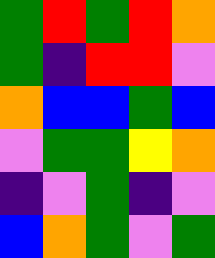[["green", "red", "green", "red", "orange"], ["green", "indigo", "red", "red", "violet"], ["orange", "blue", "blue", "green", "blue"], ["violet", "green", "green", "yellow", "orange"], ["indigo", "violet", "green", "indigo", "violet"], ["blue", "orange", "green", "violet", "green"]]